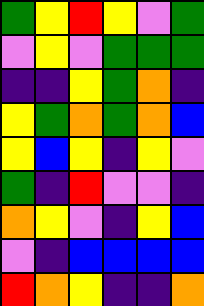[["green", "yellow", "red", "yellow", "violet", "green"], ["violet", "yellow", "violet", "green", "green", "green"], ["indigo", "indigo", "yellow", "green", "orange", "indigo"], ["yellow", "green", "orange", "green", "orange", "blue"], ["yellow", "blue", "yellow", "indigo", "yellow", "violet"], ["green", "indigo", "red", "violet", "violet", "indigo"], ["orange", "yellow", "violet", "indigo", "yellow", "blue"], ["violet", "indigo", "blue", "blue", "blue", "blue"], ["red", "orange", "yellow", "indigo", "indigo", "orange"]]